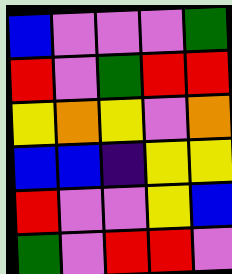[["blue", "violet", "violet", "violet", "green"], ["red", "violet", "green", "red", "red"], ["yellow", "orange", "yellow", "violet", "orange"], ["blue", "blue", "indigo", "yellow", "yellow"], ["red", "violet", "violet", "yellow", "blue"], ["green", "violet", "red", "red", "violet"]]